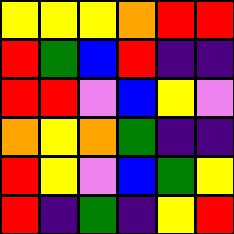[["yellow", "yellow", "yellow", "orange", "red", "red"], ["red", "green", "blue", "red", "indigo", "indigo"], ["red", "red", "violet", "blue", "yellow", "violet"], ["orange", "yellow", "orange", "green", "indigo", "indigo"], ["red", "yellow", "violet", "blue", "green", "yellow"], ["red", "indigo", "green", "indigo", "yellow", "red"]]